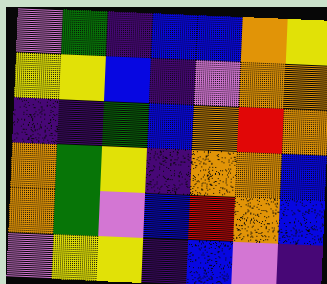[["violet", "green", "indigo", "blue", "blue", "orange", "yellow"], ["yellow", "yellow", "blue", "indigo", "violet", "orange", "orange"], ["indigo", "indigo", "green", "blue", "orange", "red", "orange"], ["orange", "green", "yellow", "indigo", "orange", "orange", "blue"], ["orange", "green", "violet", "blue", "red", "orange", "blue"], ["violet", "yellow", "yellow", "indigo", "blue", "violet", "indigo"]]